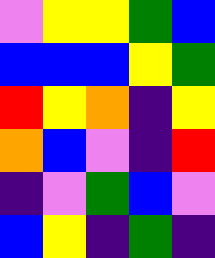[["violet", "yellow", "yellow", "green", "blue"], ["blue", "blue", "blue", "yellow", "green"], ["red", "yellow", "orange", "indigo", "yellow"], ["orange", "blue", "violet", "indigo", "red"], ["indigo", "violet", "green", "blue", "violet"], ["blue", "yellow", "indigo", "green", "indigo"]]